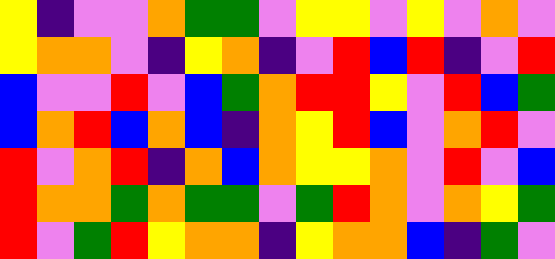[["yellow", "indigo", "violet", "violet", "orange", "green", "green", "violet", "yellow", "yellow", "violet", "yellow", "violet", "orange", "violet"], ["yellow", "orange", "orange", "violet", "indigo", "yellow", "orange", "indigo", "violet", "red", "blue", "red", "indigo", "violet", "red"], ["blue", "violet", "violet", "red", "violet", "blue", "green", "orange", "red", "red", "yellow", "violet", "red", "blue", "green"], ["blue", "orange", "red", "blue", "orange", "blue", "indigo", "orange", "yellow", "red", "blue", "violet", "orange", "red", "violet"], ["red", "violet", "orange", "red", "indigo", "orange", "blue", "orange", "yellow", "yellow", "orange", "violet", "red", "violet", "blue"], ["red", "orange", "orange", "green", "orange", "green", "green", "violet", "green", "red", "orange", "violet", "orange", "yellow", "green"], ["red", "violet", "green", "red", "yellow", "orange", "orange", "indigo", "yellow", "orange", "orange", "blue", "indigo", "green", "violet"]]